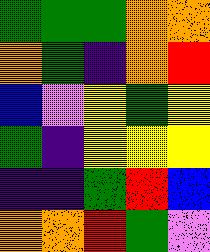[["green", "green", "green", "orange", "orange"], ["orange", "green", "indigo", "orange", "red"], ["blue", "violet", "yellow", "green", "yellow"], ["green", "indigo", "yellow", "yellow", "yellow"], ["indigo", "indigo", "green", "red", "blue"], ["orange", "orange", "red", "green", "violet"]]